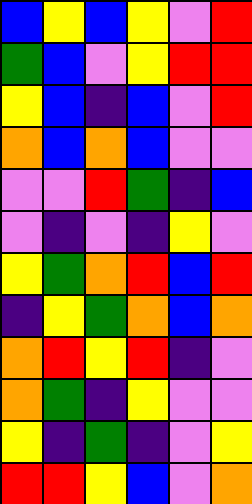[["blue", "yellow", "blue", "yellow", "violet", "red"], ["green", "blue", "violet", "yellow", "red", "red"], ["yellow", "blue", "indigo", "blue", "violet", "red"], ["orange", "blue", "orange", "blue", "violet", "violet"], ["violet", "violet", "red", "green", "indigo", "blue"], ["violet", "indigo", "violet", "indigo", "yellow", "violet"], ["yellow", "green", "orange", "red", "blue", "red"], ["indigo", "yellow", "green", "orange", "blue", "orange"], ["orange", "red", "yellow", "red", "indigo", "violet"], ["orange", "green", "indigo", "yellow", "violet", "violet"], ["yellow", "indigo", "green", "indigo", "violet", "yellow"], ["red", "red", "yellow", "blue", "violet", "orange"]]